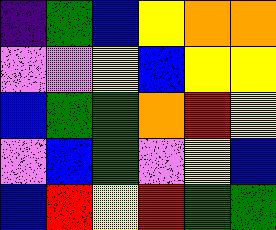[["indigo", "green", "blue", "yellow", "orange", "orange"], ["violet", "violet", "yellow", "blue", "yellow", "yellow"], ["blue", "green", "green", "orange", "red", "yellow"], ["violet", "blue", "green", "violet", "yellow", "blue"], ["blue", "red", "yellow", "red", "green", "green"]]